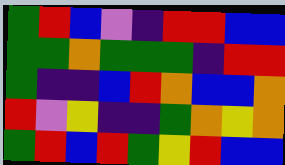[["green", "red", "blue", "violet", "indigo", "red", "red", "blue", "blue"], ["green", "green", "orange", "green", "green", "green", "indigo", "red", "red"], ["green", "indigo", "indigo", "blue", "red", "orange", "blue", "blue", "orange"], ["red", "violet", "yellow", "indigo", "indigo", "green", "orange", "yellow", "orange"], ["green", "red", "blue", "red", "green", "yellow", "red", "blue", "blue"]]